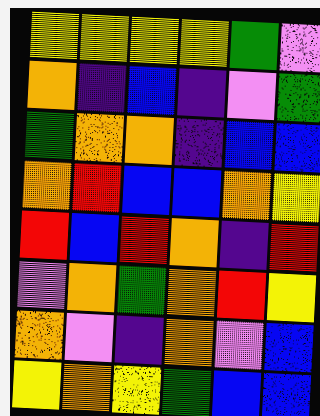[["yellow", "yellow", "yellow", "yellow", "green", "violet"], ["orange", "indigo", "blue", "indigo", "violet", "green"], ["green", "orange", "orange", "indigo", "blue", "blue"], ["orange", "red", "blue", "blue", "orange", "yellow"], ["red", "blue", "red", "orange", "indigo", "red"], ["violet", "orange", "green", "orange", "red", "yellow"], ["orange", "violet", "indigo", "orange", "violet", "blue"], ["yellow", "orange", "yellow", "green", "blue", "blue"]]